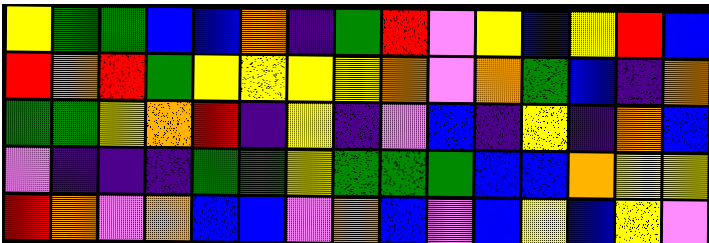[["yellow", "green", "green", "blue", "blue", "orange", "indigo", "green", "red", "violet", "yellow", "blue", "yellow", "red", "blue"], ["red", "orange", "red", "green", "yellow", "yellow", "yellow", "yellow", "orange", "violet", "orange", "green", "blue", "indigo", "orange"], ["green", "green", "yellow", "orange", "red", "indigo", "yellow", "indigo", "violet", "blue", "indigo", "yellow", "indigo", "orange", "blue"], ["violet", "indigo", "indigo", "indigo", "green", "green", "yellow", "green", "green", "green", "blue", "blue", "orange", "yellow", "yellow"], ["red", "orange", "violet", "orange", "blue", "blue", "violet", "orange", "blue", "violet", "blue", "yellow", "blue", "yellow", "violet"]]